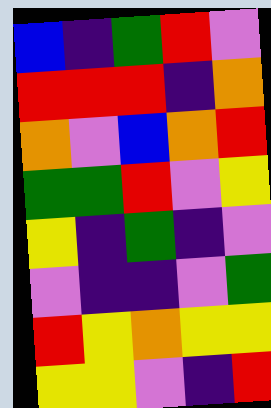[["blue", "indigo", "green", "red", "violet"], ["red", "red", "red", "indigo", "orange"], ["orange", "violet", "blue", "orange", "red"], ["green", "green", "red", "violet", "yellow"], ["yellow", "indigo", "green", "indigo", "violet"], ["violet", "indigo", "indigo", "violet", "green"], ["red", "yellow", "orange", "yellow", "yellow"], ["yellow", "yellow", "violet", "indigo", "red"]]